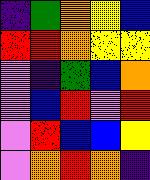[["indigo", "green", "orange", "yellow", "blue"], ["red", "red", "orange", "yellow", "yellow"], ["violet", "indigo", "green", "blue", "orange"], ["violet", "blue", "red", "violet", "red"], ["violet", "red", "blue", "blue", "yellow"], ["violet", "orange", "red", "orange", "indigo"]]